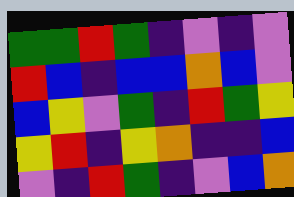[["green", "green", "red", "green", "indigo", "violet", "indigo", "violet"], ["red", "blue", "indigo", "blue", "blue", "orange", "blue", "violet"], ["blue", "yellow", "violet", "green", "indigo", "red", "green", "yellow"], ["yellow", "red", "indigo", "yellow", "orange", "indigo", "indigo", "blue"], ["violet", "indigo", "red", "green", "indigo", "violet", "blue", "orange"]]